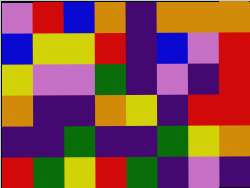[["violet", "red", "blue", "orange", "indigo", "orange", "orange", "orange"], ["blue", "yellow", "yellow", "red", "indigo", "blue", "violet", "red"], ["yellow", "violet", "violet", "green", "indigo", "violet", "indigo", "red"], ["orange", "indigo", "indigo", "orange", "yellow", "indigo", "red", "red"], ["indigo", "indigo", "green", "indigo", "indigo", "green", "yellow", "orange"], ["red", "green", "yellow", "red", "green", "indigo", "violet", "indigo"]]